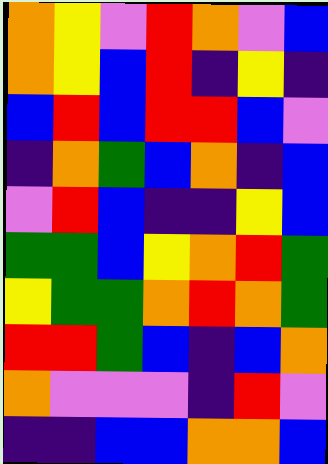[["orange", "yellow", "violet", "red", "orange", "violet", "blue"], ["orange", "yellow", "blue", "red", "indigo", "yellow", "indigo"], ["blue", "red", "blue", "red", "red", "blue", "violet"], ["indigo", "orange", "green", "blue", "orange", "indigo", "blue"], ["violet", "red", "blue", "indigo", "indigo", "yellow", "blue"], ["green", "green", "blue", "yellow", "orange", "red", "green"], ["yellow", "green", "green", "orange", "red", "orange", "green"], ["red", "red", "green", "blue", "indigo", "blue", "orange"], ["orange", "violet", "violet", "violet", "indigo", "red", "violet"], ["indigo", "indigo", "blue", "blue", "orange", "orange", "blue"]]